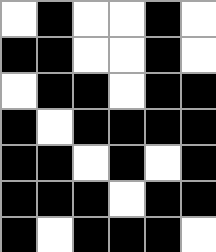[["white", "black", "white", "white", "black", "white"], ["black", "black", "white", "white", "black", "white"], ["white", "black", "black", "white", "black", "black"], ["black", "white", "black", "black", "black", "black"], ["black", "black", "white", "black", "white", "black"], ["black", "black", "black", "white", "black", "black"], ["black", "white", "black", "black", "black", "white"]]